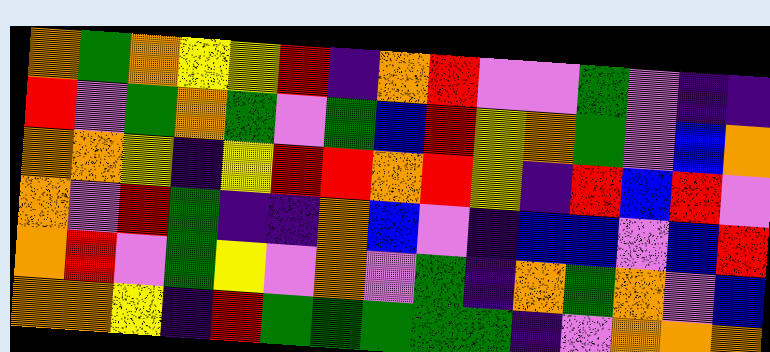[["orange", "green", "orange", "yellow", "yellow", "red", "indigo", "orange", "red", "violet", "violet", "green", "violet", "indigo", "indigo"], ["red", "violet", "green", "orange", "green", "violet", "green", "blue", "red", "yellow", "orange", "green", "violet", "blue", "orange"], ["orange", "orange", "yellow", "indigo", "yellow", "red", "red", "orange", "red", "yellow", "indigo", "red", "blue", "red", "violet"], ["orange", "violet", "red", "green", "indigo", "indigo", "orange", "blue", "violet", "indigo", "blue", "blue", "violet", "blue", "red"], ["orange", "red", "violet", "green", "yellow", "violet", "orange", "violet", "green", "indigo", "orange", "green", "orange", "violet", "blue"], ["orange", "orange", "yellow", "indigo", "red", "green", "green", "green", "green", "green", "indigo", "violet", "orange", "orange", "orange"]]